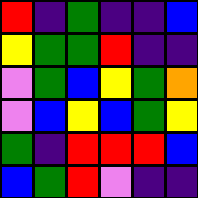[["red", "indigo", "green", "indigo", "indigo", "blue"], ["yellow", "green", "green", "red", "indigo", "indigo"], ["violet", "green", "blue", "yellow", "green", "orange"], ["violet", "blue", "yellow", "blue", "green", "yellow"], ["green", "indigo", "red", "red", "red", "blue"], ["blue", "green", "red", "violet", "indigo", "indigo"]]